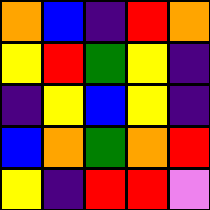[["orange", "blue", "indigo", "red", "orange"], ["yellow", "red", "green", "yellow", "indigo"], ["indigo", "yellow", "blue", "yellow", "indigo"], ["blue", "orange", "green", "orange", "red"], ["yellow", "indigo", "red", "red", "violet"]]